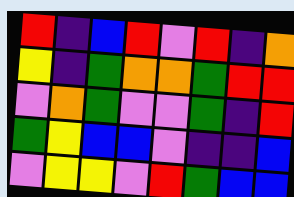[["red", "indigo", "blue", "red", "violet", "red", "indigo", "orange"], ["yellow", "indigo", "green", "orange", "orange", "green", "red", "red"], ["violet", "orange", "green", "violet", "violet", "green", "indigo", "red"], ["green", "yellow", "blue", "blue", "violet", "indigo", "indigo", "blue"], ["violet", "yellow", "yellow", "violet", "red", "green", "blue", "blue"]]